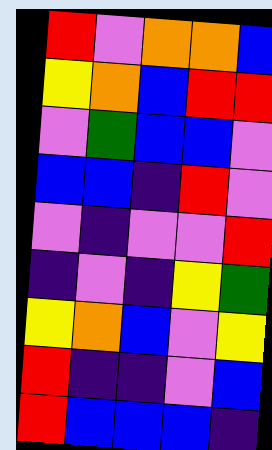[["red", "violet", "orange", "orange", "blue"], ["yellow", "orange", "blue", "red", "red"], ["violet", "green", "blue", "blue", "violet"], ["blue", "blue", "indigo", "red", "violet"], ["violet", "indigo", "violet", "violet", "red"], ["indigo", "violet", "indigo", "yellow", "green"], ["yellow", "orange", "blue", "violet", "yellow"], ["red", "indigo", "indigo", "violet", "blue"], ["red", "blue", "blue", "blue", "indigo"]]